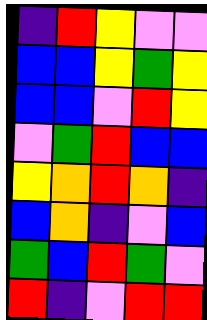[["indigo", "red", "yellow", "violet", "violet"], ["blue", "blue", "yellow", "green", "yellow"], ["blue", "blue", "violet", "red", "yellow"], ["violet", "green", "red", "blue", "blue"], ["yellow", "orange", "red", "orange", "indigo"], ["blue", "orange", "indigo", "violet", "blue"], ["green", "blue", "red", "green", "violet"], ["red", "indigo", "violet", "red", "red"]]